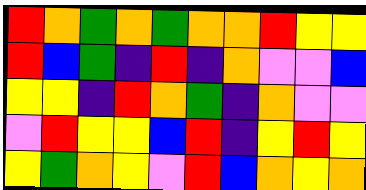[["red", "orange", "green", "orange", "green", "orange", "orange", "red", "yellow", "yellow"], ["red", "blue", "green", "indigo", "red", "indigo", "orange", "violet", "violet", "blue"], ["yellow", "yellow", "indigo", "red", "orange", "green", "indigo", "orange", "violet", "violet"], ["violet", "red", "yellow", "yellow", "blue", "red", "indigo", "yellow", "red", "yellow"], ["yellow", "green", "orange", "yellow", "violet", "red", "blue", "orange", "yellow", "orange"]]